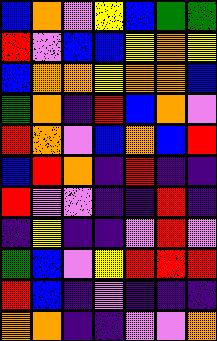[["blue", "orange", "violet", "yellow", "blue", "green", "green"], ["red", "violet", "blue", "blue", "yellow", "orange", "yellow"], ["blue", "orange", "orange", "yellow", "orange", "orange", "blue"], ["green", "orange", "indigo", "red", "blue", "orange", "violet"], ["red", "orange", "violet", "blue", "orange", "blue", "red"], ["blue", "red", "orange", "indigo", "red", "indigo", "indigo"], ["red", "violet", "violet", "indigo", "indigo", "red", "indigo"], ["indigo", "yellow", "indigo", "indigo", "violet", "red", "violet"], ["green", "blue", "violet", "yellow", "red", "red", "red"], ["red", "blue", "indigo", "violet", "indigo", "indigo", "indigo"], ["orange", "orange", "indigo", "indigo", "violet", "violet", "orange"]]